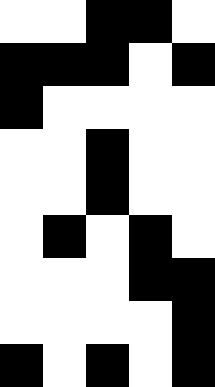[["white", "white", "black", "black", "white"], ["black", "black", "black", "white", "black"], ["black", "white", "white", "white", "white"], ["white", "white", "black", "white", "white"], ["white", "white", "black", "white", "white"], ["white", "black", "white", "black", "white"], ["white", "white", "white", "black", "black"], ["white", "white", "white", "white", "black"], ["black", "white", "black", "white", "black"]]